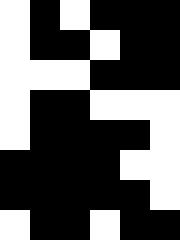[["white", "black", "white", "black", "black", "black"], ["white", "black", "black", "white", "black", "black"], ["white", "white", "white", "black", "black", "black"], ["white", "black", "black", "white", "white", "white"], ["white", "black", "black", "black", "black", "white"], ["black", "black", "black", "black", "white", "white"], ["black", "black", "black", "black", "black", "white"], ["white", "black", "black", "white", "black", "black"]]